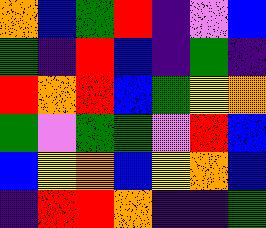[["orange", "blue", "green", "red", "indigo", "violet", "blue"], ["green", "indigo", "red", "blue", "indigo", "green", "indigo"], ["red", "orange", "red", "blue", "green", "yellow", "orange"], ["green", "violet", "green", "green", "violet", "red", "blue"], ["blue", "yellow", "orange", "blue", "yellow", "orange", "blue"], ["indigo", "red", "red", "orange", "indigo", "indigo", "green"]]